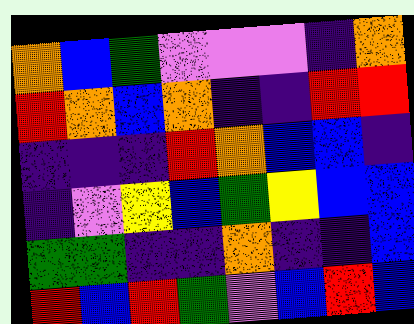[["orange", "blue", "green", "violet", "violet", "violet", "indigo", "orange"], ["red", "orange", "blue", "orange", "indigo", "indigo", "red", "red"], ["indigo", "indigo", "indigo", "red", "orange", "blue", "blue", "indigo"], ["indigo", "violet", "yellow", "blue", "green", "yellow", "blue", "blue"], ["green", "green", "indigo", "indigo", "orange", "indigo", "indigo", "blue"], ["red", "blue", "red", "green", "violet", "blue", "red", "blue"]]